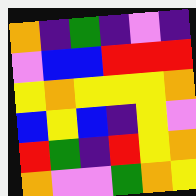[["orange", "indigo", "green", "indigo", "violet", "indigo"], ["violet", "blue", "blue", "red", "red", "red"], ["yellow", "orange", "yellow", "yellow", "yellow", "orange"], ["blue", "yellow", "blue", "indigo", "yellow", "violet"], ["red", "green", "indigo", "red", "yellow", "orange"], ["orange", "violet", "violet", "green", "orange", "yellow"]]